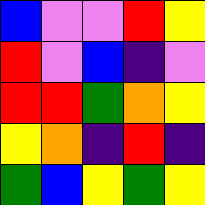[["blue", "violet", "violet", "red", "yellow"], ["red", "violet", "blue", "indigo", "violet"], ["red", "red", "green", "orange", "yellow"], ["yellow", "orange", "indigo", "red", "indigo"], ["green", "blue", "yellow", "green", "yellow"]]